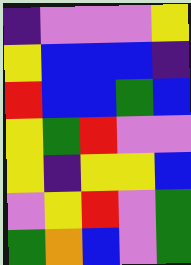[["indigo", "violet", "violet", "violet", "yellow"], ["yellow", "blue", "blue", "blue", "indigo"], ["red", "blue", "blue", "green", "blue"], ["yellow", "green", "red", "violet", "violet"], ["yellow", "indigo", "yellow", "yellow", "blue"], ["violet", "yellow", "red", "violet", "green"], ["green", "orange", "blue", "violet", "green"]]